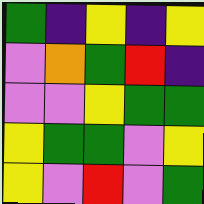[["green", "indigo", "yellow", "indigo", "yellow"], ["violet", "orange", "green", "red", "indigo"], ["violet", "violet", "yellow", "green", "green"], ["yellow", "green", "green", "violet", "yellow"], ["yellow", "violet", "red", "violet", "green"]]